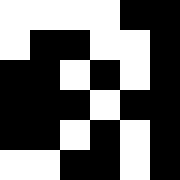[["white", "white", "white", "white", "black", "black"], ["white", "black", "black", "white", "white", "black"], ["black", "black", "white", "black", "white", "black"], ["black", "black", "black", "white", "black", "black"], ["black", "black", "white", "black", "white", "black"], ["white", "white", "black", "black", "white", "black"]]